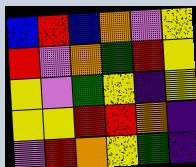[["blue", "red", "blue", "orange", "violet", "yellow"], ["red", "violet", "orange", "green", "red", "yellow"], ["yellow", "violet", "green", "yellow", "indigo", "yellow"], ["yellow", "yellow", "red", "red", "orange", "indigo"], ["violet", "red", "orange", "yellow", "green", "indigo"]]